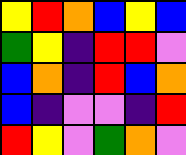[["yellow", "red", "orange", "blue", "yellow", "blue"], ["green", "yellow", "indigo", "red", "red", "violet"], ["blue", "orange", "indigo", "red", "blue", "orange"], ["blue", "indigo", "violet", "violet", "indigo", "red"], ["red", "yellow", "violet", "green", "orange", "violet"]]